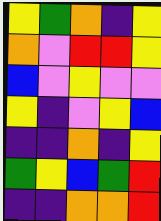[["yellow", "green", "orange", "indigo", "yellow"], ["orange", "violet", "red", "red", "yellow"], ["blue", "violet", "yellow", "violet", "violet"], ["yellow", "indigo", "violet", "yellow", "blue"], ["indigo", "indigo", "orange", "indigo", "yellow"], ["green", "yellow", "blue", "green", "red"], ["indigo", "indigo", "orange", "orange", "red"]]